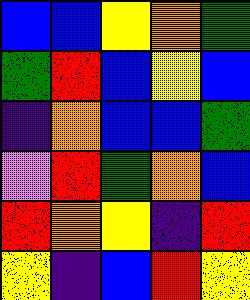[["blue", "blue", "yellow", "orange", "green"], ["green", "red", "blue", "yellow", "blue"], ["indigo", "orange", "blue", "blue", "green"], ["violet", "red", "green", "orange", "blue"], ["red", "orange", "yellow", "indigo", "red"], ["yellow", "indigo", "blue", "red", "yellow"]]